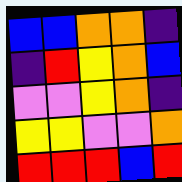[["blue", "blue", "orange", "orange", "indigo"], ["indigo", "red", "yellow", "orange", "blue"], ["violet", "violet", "yellow", "orange", "indigo"], ["yellow", "yellow", "violet", "violet", "orange"], ["red", "red", "red", "blue", "red"]]